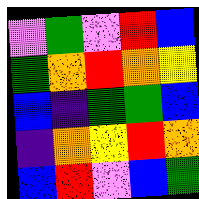[["violet", "green", "violet", "red", "blue"], ["green", "orange", "red", "orange", "yellow"], ["blue", "indigo", "green", "green", "blue"], ["indigo", "orange", "yellow", "red", "orange"], ["blue", "red", "violet", "blue", "green"]]